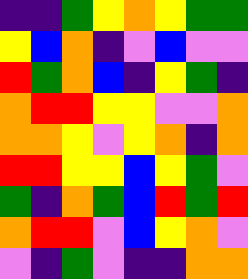[["indigo", "indigo", "green", "yellow", "orange", "yellow", "green", "green"], ["yellow", "blue", "orange", "indigo", "violet", "blue", "violet", "violet"], ["red", "green", "orange", "blue", "indigo", "yellow", "green", "indigo"], ["orange", "red", "red", "yellow", "yellow", "violet", "violet", "orange"], ["orange", "orange", "yellow", "violet", "yellow", "orange", "indigo", "orange"], ["red", "red", "yellow", "yellow", "blue", "yellow", "green", "violet"], ["green", "indigo", "orange", "green", "blue", "red", "green", "red"], ["orange", "red", "red", "violet", "blue", "yellow", "orange", "violet"], ["violet", "indigo", "green", "violet", "indigo", "indigo", "orange", "orange"]]